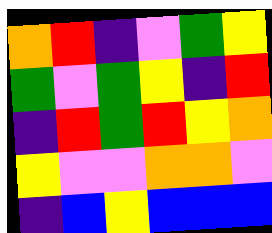[["orange", "red", "indigo", "violet", "green", "yellow"], ["green", "violet", "green", "yellow", "indigo", "red"], ["indigo", "red", "green", "red", "yellow", "orange"], ["yellow", "violet", "violet", "orange", "orange", "violet"], ["indigo", "blue", "yellow", "blue", "blue", "blue"]]